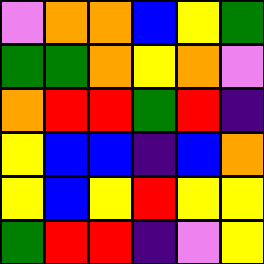[["violet", "orange", "orange", "blue", "yellow", "green"], ["green", "green", "orange", "yellow", "orange", "violet"], ["orange", "red", "red", "green", "red", "indigo"], ["yellow", "blue", "blue", "indigo", "blue", "orange"], ["yellow", "blue", "yellow", "red", "yellow", "yellow"], ["green", "red", "red", "indigo", "violet", "yellow"]]